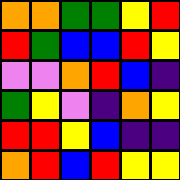[["orange", "orange", "green", "green", "yellow", "red"], ["red", "green", "blue", "blue", "red", "yellow"], ["violet", "violet", "orange", "red", "blue", "indigo"], ["green", "yellow", "violet", "indigo", "orange", "yellow"], ["red", "red", "yellow", "blue", "indigo", "indigo"], ["orange", "red", "blue", "red", "yellow", "yellow"]]